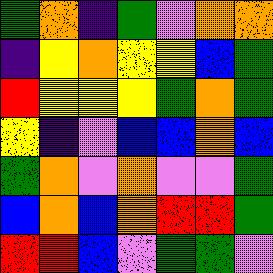[["green", "orange", "indigo", "green", "violet", "orange", "orange"], ["indigo", "yellow", "orange", "yellow", "yellow", "blue", "green"], ["red", "yellow", "yellow", "yellow", "green", "orange", "green"], ["yellow", "indigo", "violet", "blue", "blue", "orange", "blue"], ["green", "orange", "violet", "orange", "violet", "violet", "green"], ["blue", "orange", "blue", "orange", "red", "red", "green"], ["red", "red", "blue", "violet", "green", "green", "violet"]]